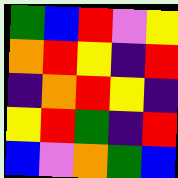[["green", "blue", "red", "violet", "yellow"], ["orange", "red", "yellow", "indigo", "red"], ["indigo", "orange", "red", "yellow", "indigo"], ["yellow", "red", "green", "indigo", "red"], ["blue", "violet", "orange", "green", "blue"]]